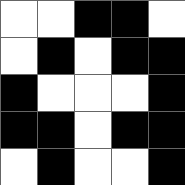[["white", "white", "black", "black", "white"], ["white", "black", "white", "black", "black"], ["black", "white", "white", "white", "black"], ["black", "black", "white", "black", "black"], ["white", "black", "white", "white", "black"]]